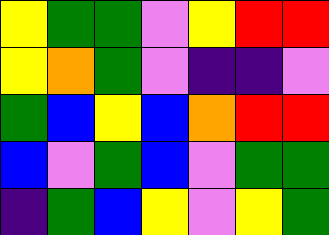[["yellow", "green", "green", "violet", "yellow", "red", "red"], ["yellow", "orange", "green", "violet", "indigo", "indigo", "violet"], ["green", "blue", "yellow", "blue", "orange", "red", "red"], ["blue", "violet", "green", "blue", "violet", "green", "green"], ["indigo", "green", "blue", "yellow", "violet", "yellow", "green"]]